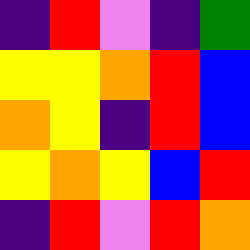[["indigo", "red", "violet", "indigo", "green"], ["yellow", "yellow", "orange", "red", "blue"], ["orange", "yellow", "indigo", "red", "blue"], ["yellow", "orange", "yellow", "blue", "red"], ["indigo", "red", "violet", "red", "orange"]]